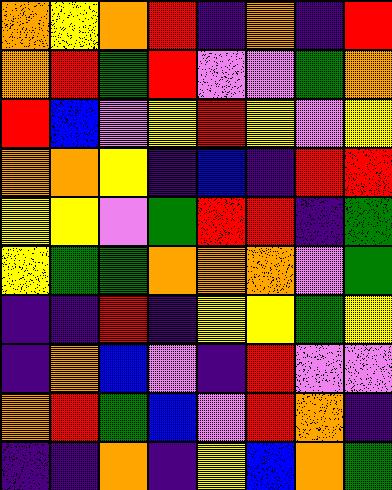[["orange", "yellow", "orange", "red", "indigo", "orange", "indigo", "red"], ["orange", "red", "green", "red", "violet", "violet", "green", "orange"], ["red", "blue", "violet", "yellow", "red", "yellow", "violet", "yellow"], ["orange", "orange", "yellow", "indigo", "blue", "indigo", "red", "red"], ["yellow", "yellow", "violet", "green", "red", "red", "indigo", "green"], ["yellow", "green", "green", "orange", "orange", "orange", "violet", "green"], ["indigo", "indigo", "red", "indigo", "yellow", "yellow", "green", "yellow"], ["indigo", "orange", "blue", "violet", "indigo", "red", "violet", "violet"], ["orange", "red", "green", "blue", "violet", "red", "orange", "indigo"], ["indigo", "indigo", "orange", "indigo", "yellow", "blue", "orange", "green"]]